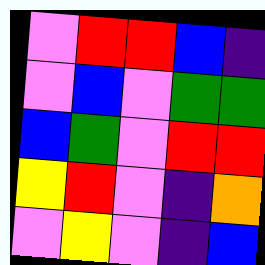[["violet", "red", "red", "blue", "indigo"], ["violet", "blue", "violet", "green", "green"], ["blue", "green", "violet", "red", "red"], ["yellow", "red", "violet", "indigo", "orange"], ["violet", "yellow", "violet", "indigo", "blue"]]